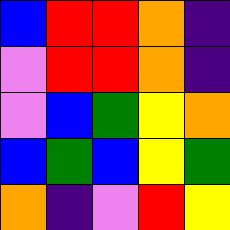[["blue", "red", "red", "orange", "indigo"], ["violet", "red", "red", "orange", "indigo"], ["violet", "blue", "green", "yellow", "orange"], ["blue", "green", "blue", "yellow", "green"], ["orange", "indigo", "violet", "red", "yellow"]]